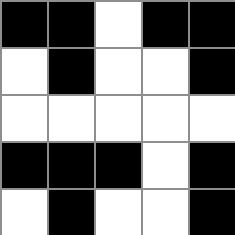[["black", "black", "white", "black", "black"], ["white", "black", "white", "white", "black"], ["white", "white", "white", "white", "white"], ["black", "black", "black", "white", "black"], ["white", "black", "white", "white", "black"]]